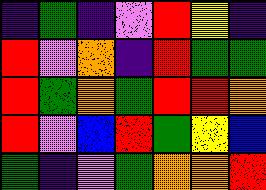[["indigo", "green", "indigo", "violet", "red", "yellow", "indigo"], ["red", "violet", "orange", "indigo", "red", "green", "green"], ["red", "green", "orange", "green", "red", "red", "orange"], ["red", "violet", "blue", "red", "green", "yellow", "blue"], ["green", "indigo", "violet", "green", "orange", "orange", "red"]]